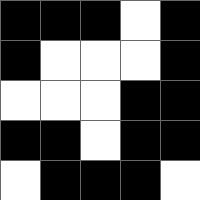[["black", "black", "black", "white", "black"], ["black", "white", "white", "white", "black"], ["white", "white", "white", "black", "black"], ["black", "black", "white", "black", "black"], ["white", "black", "black", "black", "white"]]